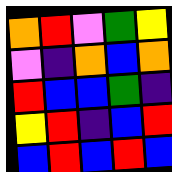[["orange", "red", "violet", "green", "yellow"], ["violet", "indigo", "orange", "blue", "orange"], ["red", "blue", "blue", "green", "indigo"], ["yellow", "red", "indigo", "blue", "red"], ["blue", "red", "blue", "red", "blue"]]